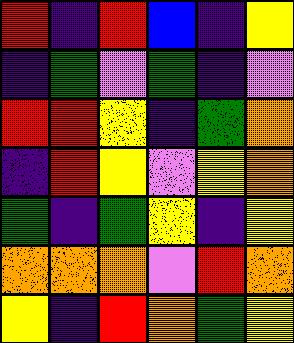[["red", "indigo", "red", "blue", "indigo", "yellow"], ["indigo", "green", "violet", "green", "indigo", "violet"], ["red", "red", "yellow", "indigo", "green", "orange"], ["indigo", "red", "yellow", "violet", "yellow", "orange"], ["green", "indigo", "green", "yellow", "indigo", "yellow"], ["orange", "orange", "orange", "violet", "red", "orange"], ["yellow", "indigo", "red", "orange", "green", "yellow"]]